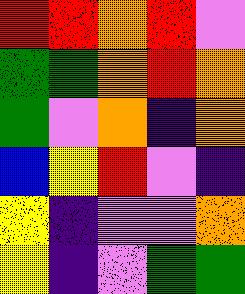[["red", "red", "orange", "red", "violet"], ["green", "green", "orange", "red", "orange"], ["green", "violet", "orange", "indigo", "orange"], ["blue", "yellow", "red", "violet", "indigo"], ["yellow", "indigo", "violet", "violet", "orange"], ["yellow", "indigo", "violet", "green", "green"]]